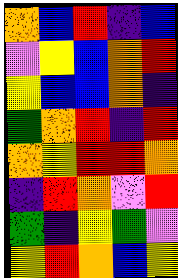[["orange", "blue", "red", "indigo", "blue"], ["violet", "yellow", "blue", "orange", "red"], ["yellow", "blue", "blue", "orange", "indigo"], ["green", "orange", "red", "indigo", "red"], ["orange", "yellow", "red", "red", "orange"], ["indigo", "red", "orange", "violet", "red"], ["green", "indigo", "yellow", "green", "violet"], ["yellow", "red", "orange", "blue", "yellow"]]